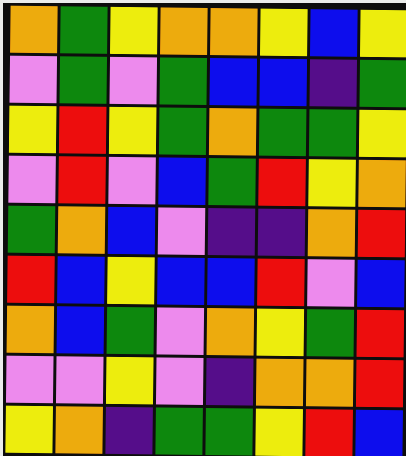[["orange", "green", "yellow", "orange", "orange", "yellow", "blue", "yellow"], ["violet", "green", "violet", "green", "blue", "blue", "indigo", "green"], ["yellow", "red", "yellow", "green", "orange", "green", "green", "yellow"], ["violet", "red", "violet", "blue", "green", "red", "yellow", "orange"], ["green", "orange", "blue", "violet", "indigo", "indigo", "orange", "red"], ["red", "blue", "yellow", "blue", "blue", "red", "violet", "blue"], ["orange", "blue", "green", "violet", "orange", "yellow", "green", "red"], ["violet", "violet", "yellow", "violet", "indigo", "orange", "orange", "red"], ["yellow", "orange", "indigo", "green", "green", "yellow", "red", "blue"]]